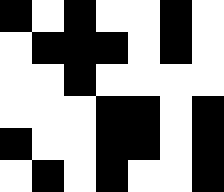[["black", "white", "black", "white", "white", "black", "white"], ["white", "black", "black", "black", "white", "black", "white"], ["white", "white", "black", "white", "white", "white", "white"], ["white", "white", "white", "black", "black", "white", "black"], ["black", "white", "white", "black", "black", "white", "black"], ["white", "black", "white", "black", "white", "white", "black"]]